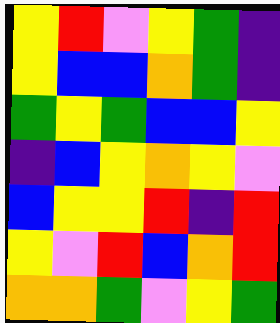[["yellow", "red", "violet", "yellow", "green", "indigo"], ["yellow", "blue", "blue", "orange", "green", "indigo"], ["green", "yellow", "green", "blue", "blue", "yellow"], ["indigo", "blue", "yellow", "orange", "yellow", "violet"], ["blue", "yellow", "yellow", "red", "indigo", "red"], ["yellow", "violet", "red", "blue", "orange", "red"], ["orange", "orange", "green", "violet", "yellow", "green"]]